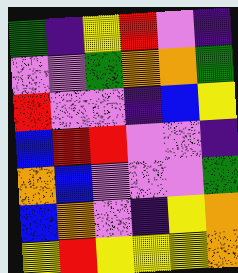[["green", "indigo", "yellow", "red", "violet", "indigo"], ["violet", "violet", "green", "orange", "orange", "green"], ["red", "violet", "violet", "indigo", "blue", "yellow"], ["blue", "red", "red", "violet", "violet", "indigo"], ["orange", "blue", "violet", "violet", "violet", "green"], ["blue", "orange", "violet", "indigo", "yellow", "orange"], ["yellow", "red", "yellow", "yellow", "yellow", "orange"]]